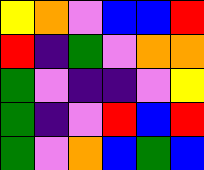[["yellow", "orange", "violet", "blue", "blue", "red"], ["red", "indigo", "green", "violet", "orange", "orange"], ["green", "violet", "indigo", "indigo", "violet", "yellow"], ["green", "indigo", "violet", "red", "blue", "red"], ["green", "violet", "orange", "blue", "green", "blue"]]